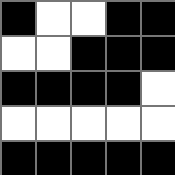[["black", "white", "white", "black", "black"], ["white", "white", "black", "black", "black"], ["black", "black", "black", "black", "white"], ["white", "white", "white", "white", "white"], ["black", "black", "black", "black", "black"]]